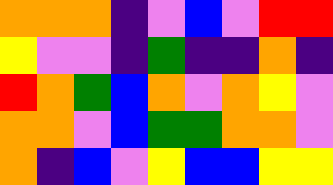[["orange", "orange", "orange", "indigo", "violet", "blue", "violet", "red", "red"], ["yellow", "violet", "violet", "indigo", "green", "indigo", "indigo", "orange", "indigo"], ["red", "orange", "green", "blue", "orange", "violet", "orange", "yellow", "violet"], ["orange", "orange", "violet", "blue", "green", "green", "orange", "orange", "violet"], ["orange", "indigo", "blue", "violet", "yellow", "blue", "blue", "yellow", "yellow"]]